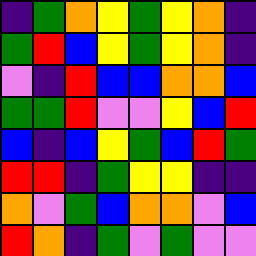[["indigo", "green", "orange", "yellow", "green", "yellow", "orange", "indigo"], ["green", "red", "blue", "yellow", "green", "yellow", "orange", "indigo"], ["violet", "indigo", "red", "blue", "blue", "orange", "orange", "blue"], ["green", "green", "red", "violet", "violet", "yellow", "blue", "red"], ["blue", "indigo", "blue", "yellow", "green", "blue", "red", "green"], ["red", "red", "indigo", "green", "yellow", "yellow", "indigo", "indigo"], ["orange", "violet", "green", "blue", "orange", "orange", "violet", "blue"], ["red", "orange", "indigo", "green", "violet", "green", "violet", "violet"]]